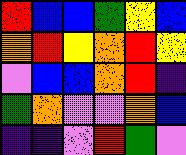[["red", "blue", "blue", "green", "yellow", "blue"], ["orange", "red", "yellow", "orange", "red", "yellow"], ["violet", "blue", "blue", "orange", "red", "indigo"], ["green", "orange", "violet", "violet", "orange", "blue"], ["indigo", "indigo", "violet", "red", "green", "violet"]]